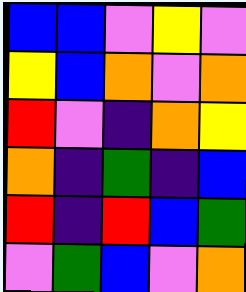[["blue", "blue", "violet", "yellow", "violet"], ["yellow", "blue", "orange", "violet", "orange"], ["red", "violet", "indigo", "orange", "yellow"], ["orange", "indigo", "green", "indigo", "blue"], ["red", "indigo", "red", "blue", "green"], ["violet", "green", "blue", "violet", "orange"]]